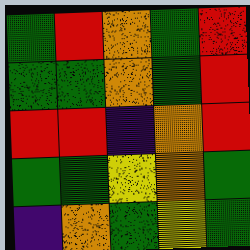[["green", "red", "orange", "green", "red"], ["green", "green", "orange", "green", "red"], ["red", "red", "indigo", "orange", "red"], ["green", "green", "yellow", "orange", "green"], ["indigo", "orange", "green", "yellow", "green"]]